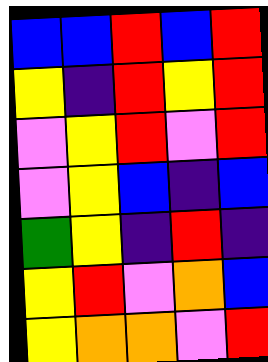[["blue", "blue", "red", "blue", "red"], ["yellow", "indigo", "red", "yellow", "red"], ["violet", "yellow", "red", "violet", "red"], ["violet", "yellow", "blue", "indigo", "blue"], ["green", "yellow", "indigo", "red", "indigo"], ["yellow", "red", "violet", "orange", "blue"], ["yellow", "orange", "orange", "violet", "red"]]